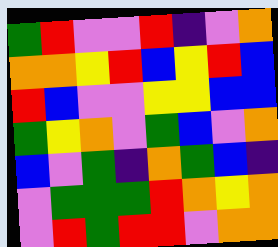[["green", "red", "violet", "violet", "red", "indigo", "violet", "orange"], ["orange", "orange", "yellow", "red", "blue", "yellow", "red", "blue"], ["red", "blue", "violet", "violet", "yellow", "yellow", "blue", "blue"], ["green", "yellow", "orange", "violet", "green", "blue", "violet", "orange"], ["blue", "violet", "green", "indigo", "orange", "green", "blue", "indigo"], ["violet", "green", "green", "green", "red", "orange", "yellow", "orange"], ["violet", "red", "green", "red", "red", "violet", "orange", "orange"]]